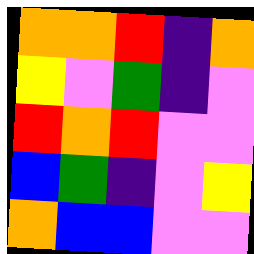[["orange", "orange", "red", "indigo", "orange"], ["yellow", "violet", "green", "indigo", "violet"], ["red", "orange", "red", "violet", "violet"], ["blue", "green", "indigo", "violet", "yellow"], ["orange", "blue", "blue", "violet", "violet"]]